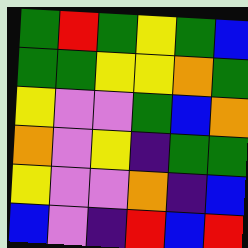[["green", "red", "green", "yellow", "green", "blue"], ["green", "green", "yellow", "yellow", "orange", "green"], ["yellow", "violet", "violet", "green", "blue", "orange"], ["orange", "violet", "yellow", "indigo", "green", "green"], ["yellow", "violet", "violet", "orange", "indigo", "blue"], ["blue", "violet", "indigo", "red", "blue", "red"]]